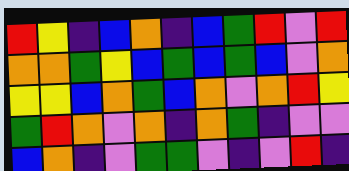[["red", "yellow", "indigo", "blue", "orange", "indigo", "blue", "green", "red", "violet", "red"], ["orange", "orange", "green", "yellow", "blue", "green", "blue", "green", "blue", "violet", "orange"], ["yellow", "yellow", "blue", "orange", "green", "blue", "orange", "violet", "orange", "red", "yellow"], ["green", "red", "orange", "violet", "orange", "indigo", "orange", "green", "indigo", "violet", "violet"], ["blue", "orange", "indigo", "violet", "green", "green", "violet", "indigo", "violet", "red", "indigo"]]